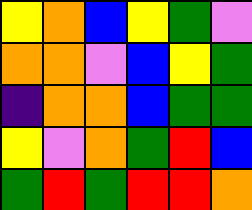[["yellow", "orange", "blue", "yellow", "green", "violet"], ["orange", "orange", "violet", "blue", "yellow", "green"], ["indigo", "orange", "orange", "blue", "green", "green"], ["yellow", "violet", "orange", "green", "red", "blue"], ["green", "red", "green", "red", "red", "orange"]]